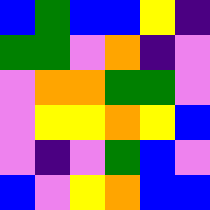[["blue", "green", "blue", "blue", "yellow", "indigo"], ["green", "green", "violet", "orange", "indigo", "violet"], ["violet", "orange", "orange", "green", "green", "violet"], ["violet", "yellow", "yellow", "orange", "yellow", "blue"], ["violet", "indigo", "violet", "green", "blue", "violet"], ["blue", "violet", "yellow", "orange", "blue", "blue"]]